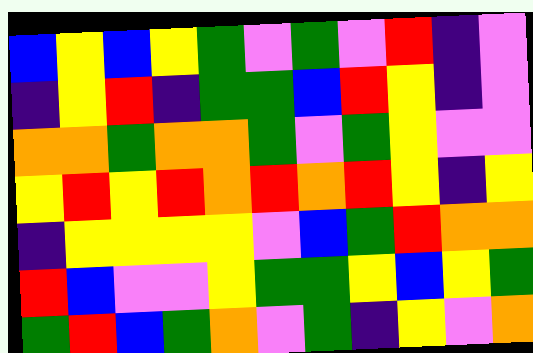[["blue", "yellow", "blue", "yellow", "green", "violet", "green", "violet", "red", "indigo", "violet"], ["indigo", "yellow", "red", "indigo", "green", "green", "blue", "red", "yellow", "indigo", "violet"], ["orange", "orange", "green", "orange", "orange", "green", "violet", "green", "yellow", "violet", "violet"], ["yellow", "red", "yellow", "red", "orange", "red", "orange", "red", "yellow", "indigo", "yellow"], ["indigo", "yellow", "yellow", "yellow", "yellow", "violet", "blue", "green", "red", "orange", "orange"], ["red", "blue", "violet", "violet", "yellow", "green", "green", "yellow", "blue", "yellow", "green"], ["green", "red", "blue", "green", "orange", "violet", "green", "indigo", "yellow", "violet", "orange"]]